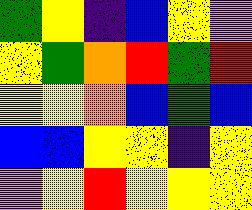[["green", "yellow", "indigo", "blue", "yellow", "violet"], ["yellow", "green", "orange", "red", "green", "red"], ["yellow", "yellow", "orange", "blue", "green", "blue"], ["blue", "blue", "yellow", "yellow", "indigo", "yellow"], ["violet", "yellow", "red", "yellow", "yellow", "yellow"]]